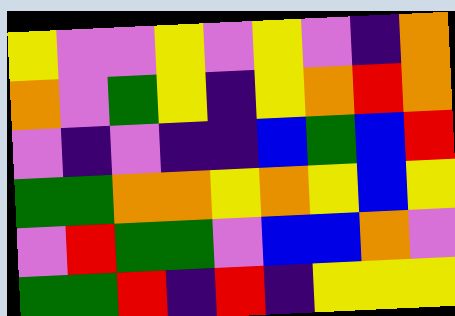[["yellow", "violet", "violet", "yellow", "violet", "yellow", "violet", "indigo", "orange"], ["orange", "violet", "green", "yellow", "indigo", "yellow", "orange", "red", "orange"], ["violet", "indigo", "violet", "indigo", "indigo", "blue", "green", "blue", "red"], ["green", "green", "orange", "orange", "yellow", "orange", "yellow", "blue", "yellow"], ["violet", "red", "green", "green", "violet", "blue", "blue", "orange", "violet"], ["green", "green", "red", "indigo", "red", "indigo", "yellow", "yellow", "yellow"]]